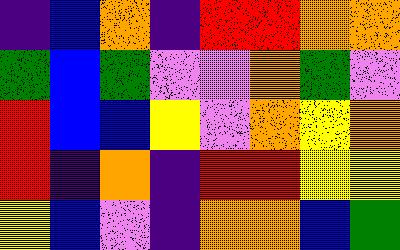[["indigo", "blue", "orange", "indigo", "red", "red", "orange", "orange"], ["green", "blue", "green", "violet", "violet", "orange", "green", "violet"], ["red", "blue", "blue", "yellow", "violet", "orange", "yellow", "orange"], ["red", "indigo", "orange", "indigo", "red", "red", "yellow", "yellow"], ["yellow", "blue", "violet", "indigo", "orange", "orange", "blue", "green"]]